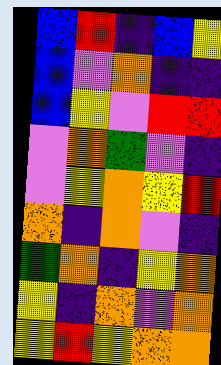[["blue", "red", "indigo", "blue", "yellow"], ["blue", "violet", "orange", "indigo", "indigo"], ["blue", "yellow", "violet", "red", "red"], ["violet", "orange", "green", "violet", "indigo"], ["violet", "yellow", "orange", "yellow", "red"], ["orange", "indigo", "orange", "violet", "indigo"], ["green", "orange", "indigo", "yellow", "orange"], ["yellow", "indigo", "orange", "violet", "orange"], ["yellow", "red", "yellow", "orange", "orange"]]